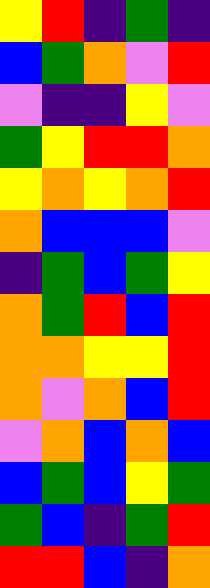[["yellow", "red", "indigo", "green", "indigo"], ["blue", "green", "orange", "violet", "red"], ["violet", "indigo", "indigo", "yellow", "violet"], ["green", "yellow", "red", "red", "orange"], ["yellow", "orange", "yellow", "orange", "red"], ["orange", "blue", "blue", "blue", "violet"], ["indigo", "green", "blue", "green", "yellow"], ["orange", "green", "red", "blue", "red"], ["orange", "orange", "yellow", "yellow", "red"], ["orange", "violet", "orange", "blue", "red"], ["violet", "orange", "blue", "orange", "blue"], ["blue", "green", "blue", "yellow", "green"], ["green", "blue", "indigo", "green", "red"], ["red", "red", "blue", "indigo", "orange"]]